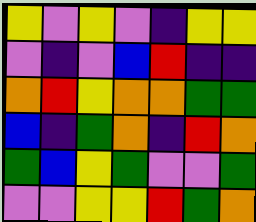[["yellow", "violet", "yellow", "violet", "indigo", "yellow", "yellow"], ["violet", "indigo", "violet", "blue", "red", "indigo", "indigo"], ["orange", "red", "yellow", "orange", "orange", "green", "green"], ["blue", "indigo", "green", "orange", "indigo", "red", "orange"], ["green", "blue", "yellow", "green", "violet", "violet", "green"], ["violet", "violet", "yellow", "yellow", "red", "green", "orange"]]